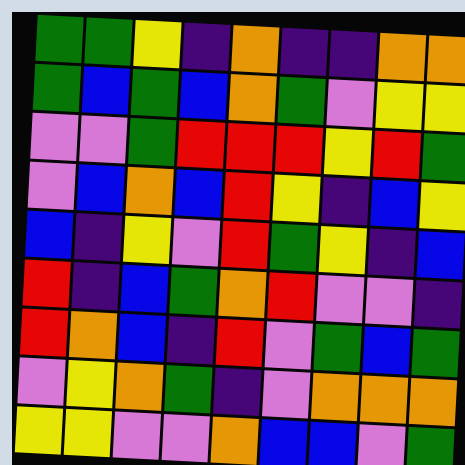[["green", "green", "yellow", "indigo", "orange", "indigo", "indigo", "orange", "orange"], ["green", "blue", "green", "blue", "orange", "green", "violet", "yellow", "yellow"], ["violet", "violet", "green", "red", "red", "red", "yellow", "red", "green"], ["violet", "blue", "orange", "blue", "red", "yellow", "indigo", "blue", "yellow"], ["blue", "indigo", "yellow", "violet", "red", "green", "yellow", "indigo", "blue"], ["red", "indigo", "blue", "green", "orange", "red", "violet", "violet", "indigo"], ["red", "orange", "blue", "indigo", "red", "violet", "green", "blue", "green"], ["violet", "yellow", "orange", "green", "indigo", "violet", "orange", "orange", "orange"], ["yellow", "yellow", "violet", "violet", "orange", "blue", "blue", "violet", "green"]]